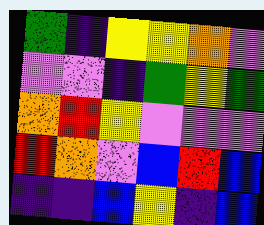[["green", "indigo", "yellow", "yellow", "orange", "violet"], ["violet", "violet", "indigo", "green", "yellow", "green"], ["orange", "red", "yellow", "violet", "violet", "violet"], ["red", "orange", "violet", "blue", "red", "blue"], ["indigo", "indigo", "blue", "yellow", "indigo", "blue"]]